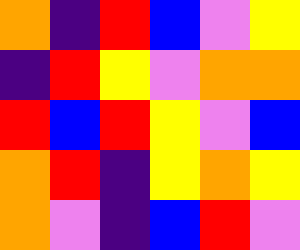[["orange", "indigo", "red", "blue", "violet", "yellow"], ["indigo", "red", "yellow", "violet", "orange", "orange"], ["red", "blue", "red", "yellow", "violet", "blue"], ["orange", "red", "indigo", "yellow", "orange", "yellow"], ["orange", "violet", "indigo", "blue", "red", "violet"]]